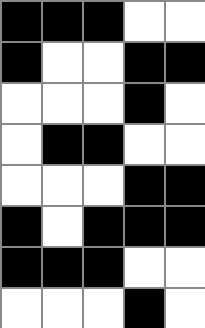[["black", "black", "black", "white", "white"], ["black", "white", "white", "black", "black"], ["white", "white", "white", "black", "white"], ["white", "black", "black", "white", "white"], ["white", "white", "white", "black", "black"], ["black", "white", "black", "black", "black"], ["black", "black", "black", "white", "white"], ["white", "white", "white", "black", "white"]]